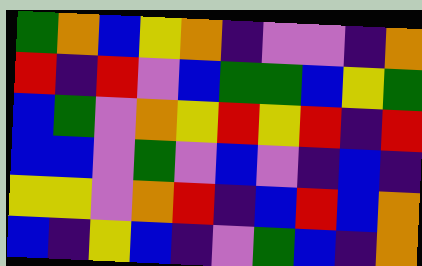[["green", "orange", "blue", "yellow", "orange", "indigo", "violet", "violet", "indigo", "orange"], ["red", "indigo", "red", "violet", "blue", "green", "green", "blue", "yellow", "green"], ["blue", "green", "violet", "orange", "yellow", "red", "yellow", "red", "indigo", "red"], ["blue", "blue", "violet", "green", "violet", "blue", "violet", "indigo", "blue", "indigo"], ["yellow", "yellow", "violet", "orange", "red", "indigo", "blue", "red", "blue", "orange"], ["blue", "indigo", "yellow", "blue", "indigo", "violet", "green", "blue", "indigo", "orange"]]